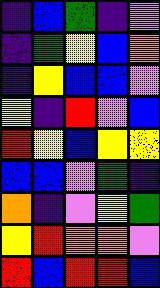[["indigo", "blue", "green", "indigo", "violet"], ["indigo", "green", "yellow", "blue", "orange"], ["indigo", "yellow", "blue", "blue", "violet"], ["yellow", "indigo", "red", "violet", "blue"], ["red", "yellow", "blue", "yellow", "yellow"], ["blue", "blue", "violet", "green", "indigo"], ["orange", "indigo", "violet", "yellow", "green"], ["yellow", "red", "orange", "orange", "violet"], ["red", "blue", "red", "red", "blue"]]